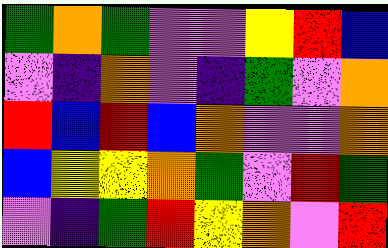[["green", "orange", "green", "violet", "violet", "yellow", "red", "blue"], ["violet", "indigo", "orange", "violet", "indigo", "green", "violet", "orange"], ["red", "blue", "red", "blue", "orange", "violet", "violet", "orange"], ["blue", "yellow", "yellow", "orange", "green", "violet", "red", "green"], ["violet", "indigo", "green", "red", "yellow", "orange", "violet", "red"]]